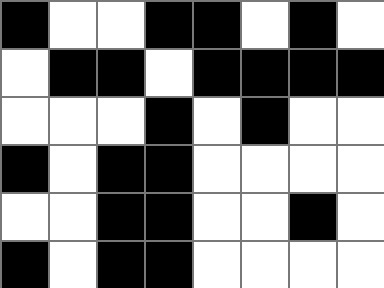[["black", "white", "white", "black", "black", "white", "black", "white"], ["white", "black", "black", "white", "black", "black", "black", "black"], ["white", "white", "white", "black", "white", "black", "white", "white"], ["black", "white", "black", "black", "white", "white", "white", "white"], ["white", "white", "black", "black", "white", "white", "black", "white"], ["black", "white", "black", "black", "white", "white", "white", "white"]]